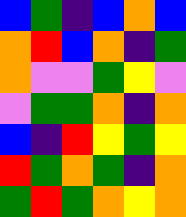[["blue", "green", "indigo", "blue", "orange", "blue"], ["orange", "red", "blue", "orange", "indigo", "green"], ["orange", "violet", "violet", "green", "yellow", "violet"], ["violet", "green", "green", "orange", "indigo", "orange"], ["blue", "indigo", "red", "yellow", "green", "yellow"], ["red", "green", "orange", "green", "indigo", "orange"], ["green", "red", "green", "orange", "yellow", "orange"]]